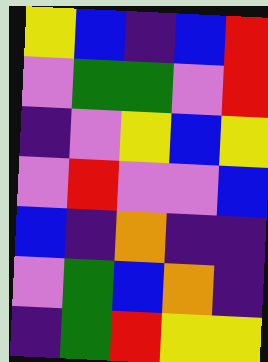[["yellow", "blue", "indigo", "blue", "red"], ["violet", "green", "green", "violet", "red"], ["indigo", "violet", "yellow", "blue", "yellow"], ["violet", "red", "violet", "violet", "blue"], ["blue", "indigo", "orange", "indigo", "indigo"], ["violet", "green", "blue", "orange", "indigo"], ["indigo", "green", "red", "yellow", "yellow"]]